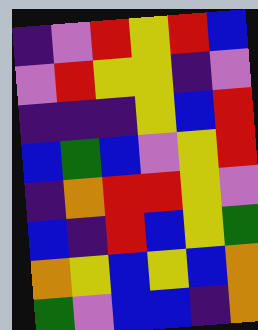[["indigo", "violet", "red", "yellow", "red", "blue"], ["violet", "red", "yellow", "yellow", "indigo", "violet"], ["indigo", "indigo", "indigo", "yellow", "blue", "red"], ["blue", "green", "blue", "violet", "yellow", "red"], ["indigo", "orange", "red", "red", "yellow", "violet"], ["blue", "indigo", "red", "blue", "yellow", "green"], ["orange", "yellow", "blue", "yellow", "blue", "orange"], ["green", "violet", "blue", "blue", "indigo", "orange"]]